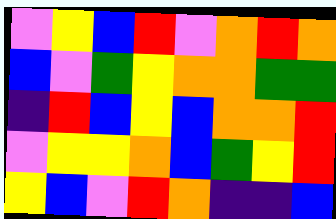[["violet", "yellow", "blue", "red", "violet", "orange", "red", "orange"], ["blue", "violet", "green", "yellow", "orange", "orange", "green", "green"], ["indigo", "red", "blue", "yellow", "blue", "orange", "orange", "red"], ["violet", "yellow", "yellow", "orange", "blue", "green", "yellow", "red"], ["yellow", "blue", "violet", "red", "orange", "indigo", "indigo", "blue"]]